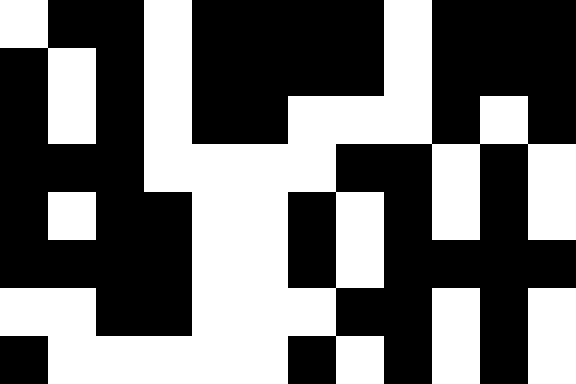[["white", "black", "black", "white", "black", "black", "black", "black", "white", "black", "black", "black"], ["black", "white", "black", "white", "black", "black", "black", "black", "white", "black", "black", "black"], ["black", "white", "black", "white", "black", "black", "white", "white", "white", "black", "white", "black"], ["black", "black", "black", "white", "white", "white", "white", "black", "black", "white", "black", "white"], ["black", "white", "black", "black", "white", "white", "black", "white", "black", "white", "black", "white"], ["black", "black", "black", "black", "white", "white", "black", "white", "black", "black", "black", "black"], ["white", "white", "black", "black", "white", "white", "white", "black", "black", "white", "black", "white"], ["black", "white", "white", "white", "white", "white", "black", "white", "black", "white", "black", "white"]]